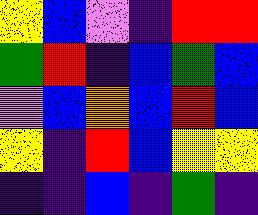[["yellow", "blue", "violet", "indigo", "red", "red"], ["green", "red", "indigo", "blue", "green", "blue"], ["violet", "blue", "orange", "blue", "red", "blue"], ["yellow", "indigo", "red", "blue", "yellow", "yellow"], ["indigo", "indigo", "blue", "indigo", "green", "indigo"]]